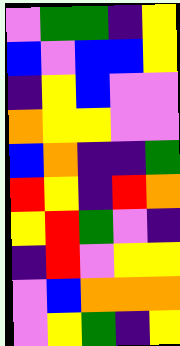[["violet", "green", "green", "indigo", "yellow"], ["blue", "violet", "blue", "blue", "yellow"], ["indigo", "yellow", "blue", "violet", "violet"], ["orange", "yellow", "yellow", "violet", "violet"], ["blue", "orange", "indigo", "indigo", "green"], ["red", "yellow", "indigo", "red", "orange"], ["yellow", "red", "green", "violet", "indigo"], ["indigo", "red", "violet", "yellow", "yellow"], ["violet", "blue", "orange", "orange", "orange"], ["violet", "yellow", "green", "indigo", "yellow"]]